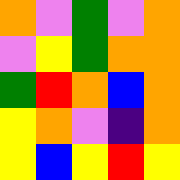[["orange", "violet", "green", "violet", "orange"], ["violet", "yellow", "green", "orange", "orange"], ["green", "red", "orange", "blue", "orange"], ["yellow", "orange", "violet", "indigo", "orange"], ["yellow", "blue", "yellow", "red", "yellow"]]